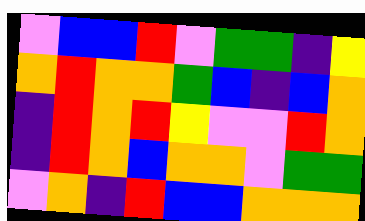[["violet", "blue", "blue", "red", "violet", "green", "green", "indigo", "yellow"], ["orange", "red", "orange", "orange", "green", "blue", "indigo", "blue", "orange"], ["indigo", "red", "orange", "red", "yellow", "violet", "violet", "red", "orange"], ["indigo", "red", "orange", "blue", "orange", "orange", "violet", "green", "green"], ["violet", "orange", "indigo", "red", "blue", "blue", "orange", "orange", "orange"]]